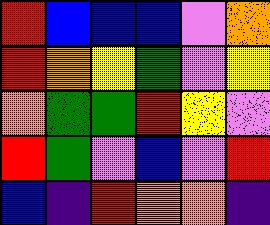[["red", "blue", "blue", "blue", "violet", "orange"], ["red", "orange", "yellow", "green", "violet", "yellow"], ["orange", "green", "green", "red", "yellow", "violet"], ["red", "green", "violet", "blue", "violet", "red"], ["blue", "indigo", "red", "orange", "orange", "indigo"]]